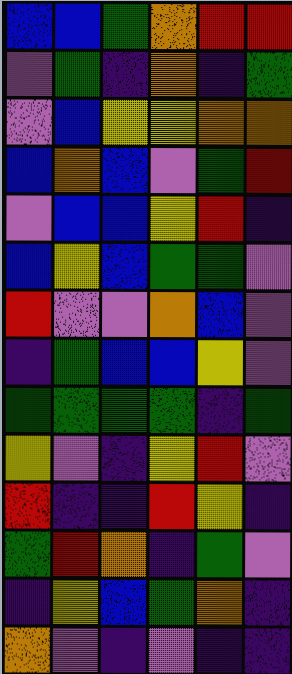[["blue", "blue", "green", "orange", "red", "red"], ["violet", "green", "indigo", "orange", "indigo", "green"], ["violet", "blue", "yellow", "yellow", "orange", "orange"], ["blue", "orange", "blue", "violet", "green", "red"], ["violet", "blue", "blue", "yellow", "red", "indigo"], ["blue", "yellow", "blue", "green", "green", "violet"], ["red", "violet", "violet", "orange", "blue", "violet"], ["indigo", "green", "blue", "blue", "yellow", "violet"], ["green", "green", "green", "green", "indigo", "green"], ["yellow", "violet", "indigo", "yellow", "red", "violet"], ["red", "indigo", "indigo", "red", "yellow", "indigo"], ["green", "red", "orange", "indigo", "green", "violet"], ["indigo", "yellow", "blue", "green", "orange", "indigo"], ["orange", "violet", "indigo", "violet", "indigo", "indigo"]]